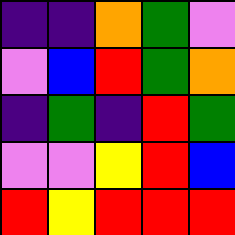[["indigo", "indigo", "orange", "green", "violet"], ["violet", "blue", "red", "green", "orange"], ["indigo", "green", "indigo", "red", "green"], ["violet", "violet", "yellow", "red", "blue"], ["red", "yellow", "red", "red", "red"]]